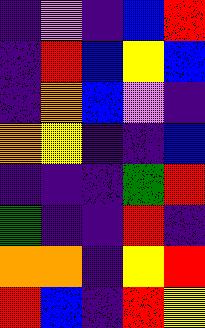[["indigo", "violet", "indigo", "blue", "red"], ["indigo", "red", "blue", "yellow", "blue"], ["indigo", "orange", "blue", "violet", "indigo"], ["orange", "yellow", "indigo", "indigo", "blue"], ["indigo", "indigo", "indigo", "green", "red"], ["green", "indigo", "indigo", "red", "indigo"], ["orange", "orange", "indigo", "yellow", "red"], ["red", "blue", "indigo", "red", "yellow"]]